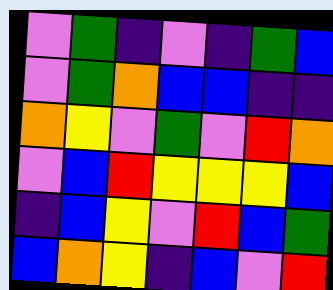[["violet", "green", "indigo", "violet", "indigo", "green", "blue"], ["violet", "green", "orange", "blue", "blue", "indigo", "indigo"], ["orange", "yellow", "violet", "green", "violet", "red", "orange"], ["violet", "blue", "red", "yellow", "yellow", "yellow", "blue"], ["indigo", "blue", "yellow", "violet", "red", "blue", "green"], ["blue", "orange", "yellow", "indigo", "blue", "violet", "red"]]